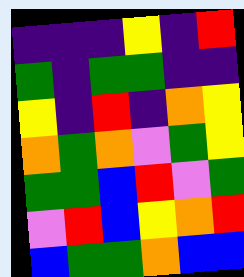[["indigo", "indigo", "indigo", "yellow", "indigo", "red"], ["green", "indigo", "green", "green", "indigo", "indigo"], ["yellow", "indigo", "red", "indigo", "orange", "yellow"], ["orange", "green", "orange", "violet", "green", "yellow"], ["green", "green", "blue", "red", "violet", "green"], ["violet", "red", "blue", "yellow", "orange", "red"], ["blue", "green", "green", "orange", "blue", "blue"]]